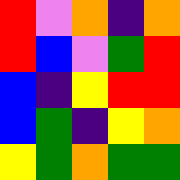[["red", "violet", "orange", "indigo", "orange"], ["red", "blue", "violet", "green", "red"], ["blue", "indigo", "yellow", "red", "red"], ["blue", "green", "indigo", "yellow", "orange"], ["yellow", "green", "orange", "green", "green"]]